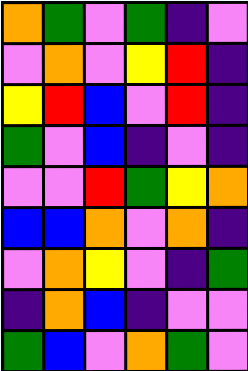[["orange", "green", "violet", "green", "indigo", "violet"], ["violet", "orange", "violet", "yellow", "red", "indigo"], ["yellow", "red", "blue", "violet", "red", "indigo"], ["green", "violet", "blue", "indigo", "violet", "indigo"], ["violet", "violet", "red", "green", "yellow", "orange"], ["blue", "blue", "orange", "violet", "orange", "indigo"], ["violet", "orange", "yellow", "violet", "indigo", "green"], ["indigo", "orange", "blue", "indigo", "violet", "violet"], ["green", "blue", "violet", "orange", "green", "violet"]]